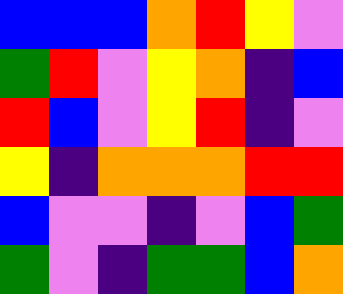[["blue", "blue", "blue", "orange", "red", "yellow", "violet"], ["green", "red", "violet", "yellow", "orange", "indigo", "blue"], ["red", "blue", "violet", "yellow", "red", "indigo", "violet"], ["yellow", "indigo", "orange", "orange", "orange", "red", "red"], ["blue", "violet", "violet", "indigo", "violet", "blue", "green"], ["green", "violet", "indigo", "green", "green", "blue", "orange"]]